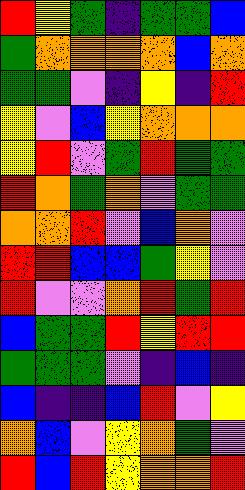[["red", "yellow", "green", "indigo", "green", "green", "blue"], ["green", "orange", "orange", "orange", "orange", "blue", "orange"], ["green", "green", "violet", "indigo", "yellow", "indigo", "red"], ["yellow", "violet", "blue", "yellow", "orange", "orange", "orange"], ["yellow", "red", "violet", "green", "red", "green", "green"], ["red", "orange", "green", "orange", "violet", "green", "green"], ["orange", "orange", "red", "violet", "blue", "orange", "violet"], ["red", "red", "blue", "blue", "green", "yellow", "violet"], ["red", "violet", "violet", "orange", "red", "green", "red"], ["blue", "green", "green", "red", "yellow", "red", "red"], ["green", "green", "green", "violet", "indigo", "blue", "indigo"], ["blue", "indigo", "indigo", "blue", "red", "violet", "yellow"], ["orange", "blue", "violet", "yellow", "orange", "green", "violet"], ["red", "blue", "red", "yellow", "orange", "orange", "red"]]